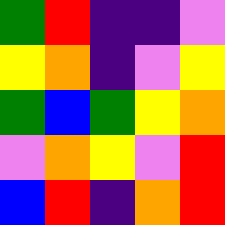[["green", "red", "indigo", "indigo", "violet"], ["yellow", "orange", "indigo", "violet", "yellow"], ["green", "blue", "green", "yellow", "orange"], ["violet", "orange", "yellow", "violet", "red"], ["blue", "red", "indigo", "orange", "red"]]